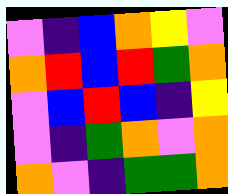[["violet", "indigo", "blue", "orange", "yellow", "violet"], ["orange", "red", "blue", "red", "green", "orange"], ["violet", "blue", "red", "blue", "indigo", "yellow"], ["violet", "indigo", "green", "orange", "violet", "orange"], ["orange", "violet", "indigo", "green", "green", "orange"]]